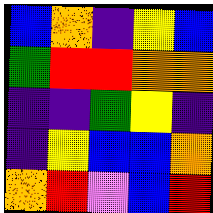[["blue", "orange", "indigo", "yellow", "blue"], ["green", "red", "red", "orange", "orange"], ["indigo", "indigo", "green", "yellow", "indigo"], ["indigo", "yellow", "blue", "blue", "orange"], ["orange", "red", "violet", "blue", "red"]]